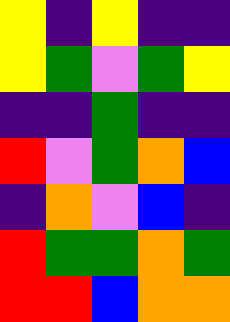[["yellow", "indigo", "yellow", "indigo", "indigo"], ["yellow", "green", "violet", "green", "yellow"], ["indigo", "indigo", "green", "indigo", "indigo"], ["red", "violet", "green", "orange", "blue"], ["indigo", "orange", "violet", "blue", "indigo"], ["red", "green", "green", "orange", "green"], ["red", "red", "blue", "orange", "orange"]]